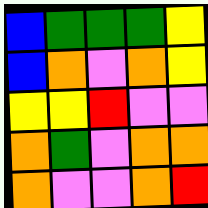[["blue", "green", "green", "green", "yellow"], ["blue", "orange", "violet", "orange", "yellow"], ["yellow", "yellow", "red", "violet", "violet"], ["orange", "green", "violet", "orange", "orange"], ["orange", "violet", "violet", "orange", "red"]]